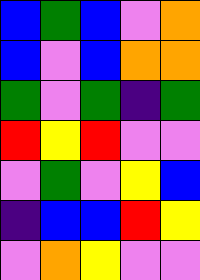[["blue", "green", "blue", "violet", "orange"], ["blue", "violet", "blue", "orange", "orange"], ["green", "violet", "green", "indigo", "green"], ["red", "yellow", "red", "violet", "violet"], ["violet", "green", "violet", "yellow", "blue"], ["indigo", "blue", "blue", "red", "yellow"], ["violet", "orange", "yellow", "violet", "violet"]]